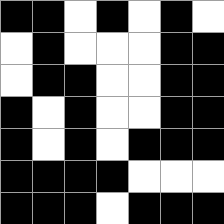[["black", "black", "white", "black", "white", "black", "white"], ["white", "black", "white", "white", "white", "black", "black"], ["white", "black", "black", "white", "white", "black", "black"], ["black", "white", "black", "white", "white", "black", "black"], ["black", "white", "black", "white", "black", "black", "black"], ["black", "black", "black", "black", "white", "white", "white"], ["black", "black", "black", "white", "black", "black", "black"]]